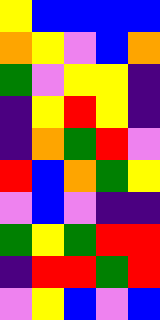[["yellow", "blue", "blue", "blue", "blue"], ["orange", "yellow", "violet", "blue", "orange"], ["green", "violet", "yellow", "yellow", "indigo"], ["indigo", "yellow", "red", "yellow", "indigo"], ["indigo", "orange", "green", "red", "violet"], ["red", "blue", "orange", "green", "yellow"], ["violet", "blue", "violet", "indigo", "indigo"], ["green", "yellow", "green", "red", "red"], ["indigo", "red", "red", "green", "red"], ["violet", "yellow", "blue", "violet", "blue"]]